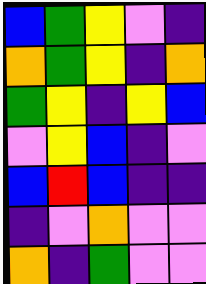[["blue", "green", "yellow", "violet", "indigo"], ["orange", "green", "yellow", "indigo", "orange"], ["green", "yellow", "indigo", "yellow", "blue"], ["violet", "yellow", "blue", "indigo", "violet"], ["blue", "red", "blue", "indigo", "indigo"], ["indigo", "violet", "orange", "violet", "violet"], ["orange", "indigo", "green", "violet", "violet"]]